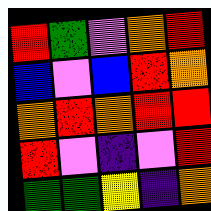[["red", "green", "violet", "orange", "red"], ["blue", "violet", "blue", "red", "orange"], ["orange", "red", "orange", "red", "red"], ["red", "violet", "indigo", "violet", "red"], ["green", "green", "yellow", "indigo", "orange"]]